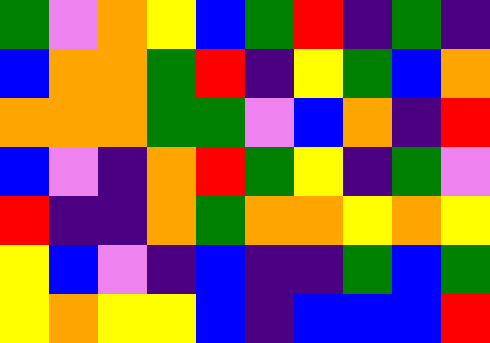[["green", "violet", "orange", "yellow", "blue", "green", "red", "indigo", "green", "indigo"], ["blue", "orange", "orange", "green", "red", "indigo", "yellow", "green", "blue", "orange"], ["orange", "orange", "orange", "green", "green", "violet", "blue", "orange", "indigo", "red"], ["blue", "violet", "indigo", "orange", "red", "green", "yellow", "indigo", "green", "violet"], ["red", "indigo", "indigo", "orange", "green", "orange", "orange", "yellow", "orange", "yellow"], ["yellow", "blue", "violet", "indigo", "blue", "indigo", "indigo", "green", "blue", "green"], ["yellow", "orange", "yellow", "yellow", "blue", "indigo", "blue", "blue", "blue", "red"]]